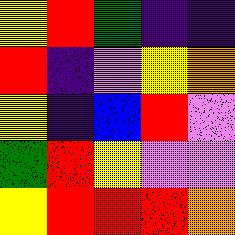[["yellow", "red", "green", "indigo", "indigo"], ["red", "indigo", "violet", "yellow", "orange"], ["yellow", "indigo", "blue", "red", "violet"], ["green", "red", "yellow", "violet", "violet"], ["yellow", "red", "red", "red", "orange"]]